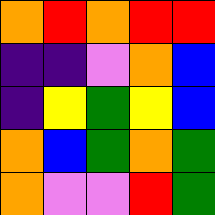[["orange", "red", "orange", "red", "red"], ["indigo", "indigo", "violet", "orange", "blue"], ["indigo", "yellow", "green", "yellow", "blue"], ["orange", "blue", "green", "orange", "green"], ["orange", "violet", "violet", "red", "green"]]